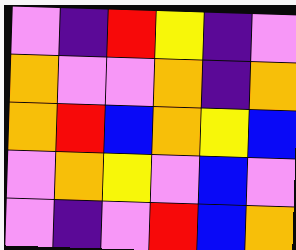[["violet", "indigo", "red", "yellow", "indigo", "violet"], ["orange", "violet", "violet", "orange", "indigo", "orange"], ["orange", "red", "blue", "orange", "yellow", "blue"], ["violet", "orange", "yellow", "violet", "blue", "violet"], ["violet", "indigo", "violet", "red", "blue", "orange"]]